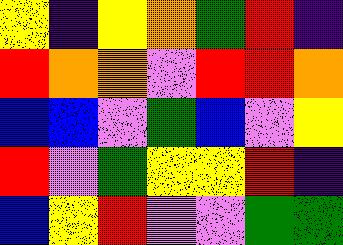[["yellow", "indigo", "yellow", "orange", "green", "red", "indigo"], ["red", "orange", "orange", "violet", "red", "red", "orange"], ["blue", "blue", "violet", "green", "blue", "violet", "yellow"], ["red", "violet", "green", "yellow", "yellow", "red", "indigo"], ["blue", "yellow", "red", "violet", "violet", "green", "green"]]